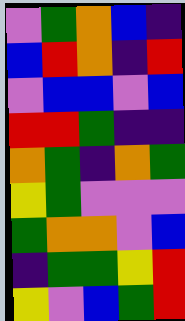[["violet", "green", "orange", "blue", "indigo"], ["blue", "red", "orange", "indigo", "red"], ["violet", "blue", "blue", "violet", "blue"], ["red", "red", "green", "indigo", "indigo"], ["orange", "green", "indigo", "orange", "green"], ["yellow", "green", "violet", "violet", "violet"], ["green", "orange", "orange", "violet", "blue"], ["indigo", "green", "green", "yellow", "red"], ["yellow", "violet", "blue", "green", "red"]]